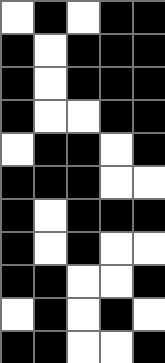[["white", "black", "white", "black", "black"], ["black", "white", "black", "black", "black"], ["black", "white", "black", "black", "black"], ["black", "white", "white", "black", "black"], ["white", "black", "black", "white", "black"], ["black", "black", "black", "white", "white"], ["black", "white", "black", "black", "black"], ["black", "white", "black", "white", "white"], ["black", "black", "white", "white", "black"], ["white", "black", "white", "black", "white"], ["black", "black", "white", "white", "black"]]